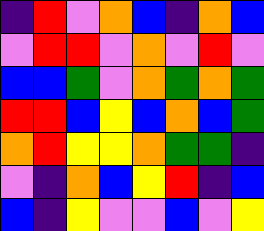[["indigo", "red", "violet", "orange", "blue", "indigo", "orange", "blue"], ["violet", "red", "red", "violet", "orange", "violet", "red", "violet"], ["blue", "blue", "green", "violet", "orange", "green", "orange", "green"], ["red", "red", "blue", "yellow", "blue", "orange", "blue", "green"], ["orange", "red", "yellow", "yellow", "orange", "green", "green", "indigo"], ["violet", "indigo", "orange", "blue", "yellow", "red", "indigo", "blue"], ["blue", "indigo", "yellow", "violet", "violet", "blue", "violet", "yellow"]]